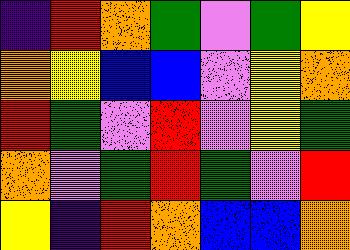[["indigo", "red", "orange", "green", "violet", "green", "yellow"], ["orange", "yellow", "blue", "blue", "violet", "yellow", "orange"], ["red", "green", "violet", "red", "violet", "yellow", "green"], ["orange", "violet", "green", "red", "green", "violet", "red"], ["yellow", "indigo", "red", "orange", "blue", "blue", "orange"]]